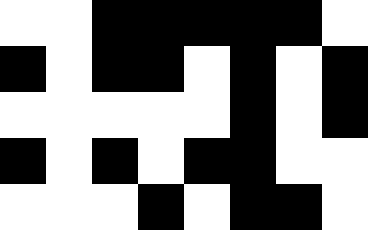[["white", "white", "black", "black", "black", "black", "black", "white"], ["black", "white", "black", "black", "white", "black", "white", "black"], ["white", "white", "white", "white", "white", "black", "white", "black"], ["black", "white", "black", "white", "black", "black", "white", "white"], ["white", "white", "white", "black", "white", "black", "black", "white"]]